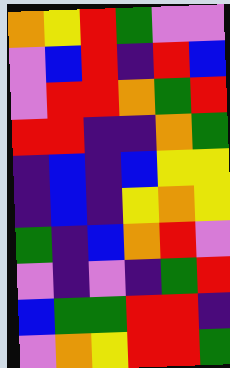[["orange", "yellow", "red", "green", "violet", "violet"], ["violet", "blue", "red", "indigo", "red", "blue"], ["violet", "red", "red", "orange", "green", "red"], ["red", "red", "indigo", "indigo", "orange", "green"], ["indigo", "blue", "indigo", "blue", "yellow", "yellow"], ["indigo", "blue", "indigo", "yellow", "orange", "yellow"], ["green", "indigo", "blue", "orange", "red", "violet"], ["violet", "indigo", "violet", "indigo", "green", "red"], ["blue", "green", "green", "red", "red", "indigo"], ["violet", "orange", "yellow", "red", "red", "green"]]